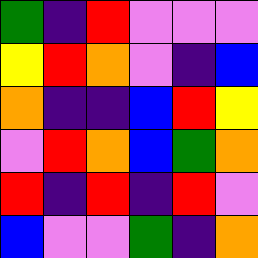[["green", "indigo", "red", "violet", "violet", "violet"], ["yellow", "red", "orange", "violet", "indigo", "blue"], ["orange", "indigo", "indigo", "blue", "red", "yellow"], ["violet", "red", "orange", "blue", "green", "orange"], ["red", "indigo", "red", "indigo", "red", "violet"], ["blue", "violet", "violet", "green", "indigo", "orange"]]